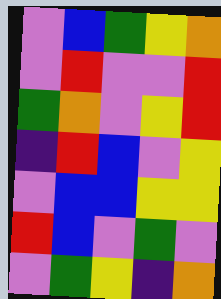[["violet", "blue", "green", "yellow", "orange"], ["violet", "red", "violet", "violet", "red"], ["green", "orange", "violet", "yellow", "red"], ["indigo", "red", "blue", "violet", "yellow"], ["violet", "blue", "blue", "yellow", "yellow"], ["red", "blue", "violet", "green", "violet"], ["violet", "green", "yellow", "indigo", "orange"]]